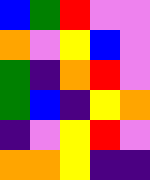[["blue", "green", "red", "violet", "violet"], ["orange", "violet", "yellow", "blue", "violet"], ["green", "indigo", "orange", "red", "violet"], ["green", "blue", "indigo", "yellow", "orange"], ["indigo", "violet", "yellow", "red", "violet"], ["orange", "orange", "yellow", "indigo", "indigo"]]